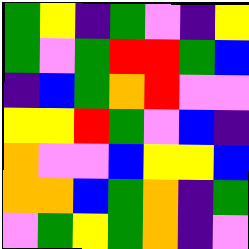[["green", "yellow", "indigo", "green", "violet", "indigo", "yellow"], ["green", "violet", "green", "red", "red", "green", "blue"], ["indigo", "blue", "green", "orange", "red", "violet", "violet"], ["yellow", "yellow", "red", "green", "violet", "blue", "indigo"], ["orange", "violet", "violet", "blue", "yellow", "yellow", "blue"], ["orange", "orange", "blue", "green", "orange", "indigo", "green"], ["violet", "green", "yellow", "green", "orange", "indigo", "violet"]]